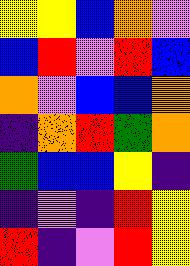[["yellow", "yellow", "blue", "orange", "violet"], ["blue", "red", "violet", "red", "blue"], ["orange", "violet", "blue", "blue", "orange"], ["indigo", "orange", "red", "green", "orange"], ["green", "blue", "blue", "yellow", "indigo"], ["indigo", "violet", "indigo", "red", "yellow"], ["red", "indigo", "violet", "red", "yellow"]]